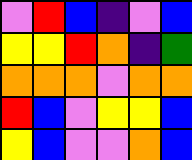[["violet", "red", "blue", "indigo", "violet", "blue"], ["yellow", "yellow", "red", "orange", "indigo", "green"], ["orange", "orange", "orange", "violet", "orange", "orange"], ["red", "blue", "violet", "yellow", "yellow", "blue"], ["yellow", "blue", "violet", "violet", "orange", "blue"]]